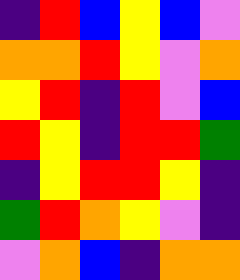[["indigo", "red", "blue", "yellow", "blue", "violet"], ["orange", "orange", "red", "yellow", "violet", "orange"], ["yellow", "red", "indigo", "red", "violet", "blue"], ["red", "yellow", "indigo", "red", "red", "green"], ["indigo", "yellow", "red", "red", "yellow", "indigo"], ["green", "red", "orange", "yellow", "violet", "indigo"], ["violet", "orange", "blue", "indigo", "orange", "orange"]]